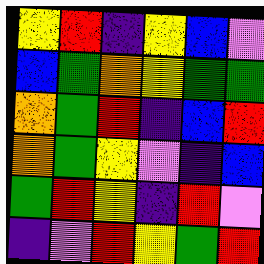[["yellow", "red", "indigo", "yellow", "blue", "violet"], ["blue", "green", "orange", "yellow", "green", "green"], ["orange", "green", "red", "indigo", "blue", "red"], ["orange", "green", "yellow", "violet", "indigo", "blue"], ["green", "red", "yellow", "indigo", "red", "violet"], ["indigo", "violet", "red", "yellow", "green", "red"]]